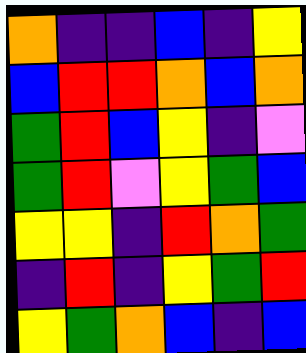[["orange", "indigo", "indigo", "blue", "indigo", "yellow"], ["blue", "red", "red", "orange", "blue", "orange"], ["green", "red", "blue", "yellow", "indigo", "violet"], ["green", "red", "violet", "yellow", "green", "blue"], ["yellow", "yellow", "indigo", "red", "orange", "green"], ["indigo", "red", "indigo", "yellow", "green", "red"], ["yellow", "green", "orange", "blue", "indigo", "blue"]]